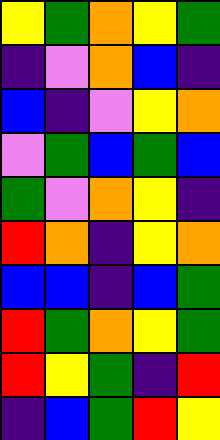[["yellow", "green", "orange", "yellow", "green"], ["indigo", "violet", "orange", "blue", "indigo"], ["blue", "indigo", "violet", "yellow", "orange"], ["violet", "green", "blue", "green", "blue"], ["green", "violet", "orange", "yellow", "indigo"], ["red", "orange", "indigo", "yellow", "orange"], ["blue", "blue", "indigo", "blue", "green"], ["red", "green", "orange", "yellow", "green"], ["red", "yellow", "green", "indigo", "red"], ["indigo", "blue", "green", "red", "yellow"]]